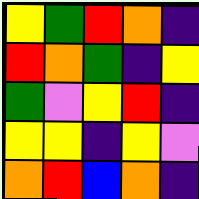[["yellow", "green", "red", "orange", "indigo"], ["red", "orange", "green", "indigo", "yellow"], ["green", "violet", "yellow", "red", "indigo"], ["yellow", "yellow", "indigo", "yellow", "violet"], ["orange", "red", "blue", "orange", "indigo"]]